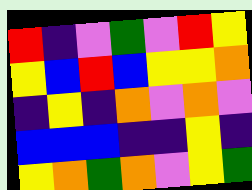[["red", "indigo", "violet", "green", "violet", "red", "yellow"], ["yellow", "blue", "red", "blue", "yellow", "yellow", "orange"], ["indigo", "yellow", "indigo", "orange", "violet", "orange", "violet"], ["blue", "blue", "blue", "indigo", "indigo", "yellow", "indigo"], ["yellow", "orange", "green", "orange", "violet", "yellow", "green"]]